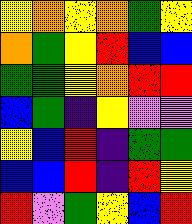[["yellow", "orange", "yellow", "orange", "green", "yellow"], ["orange", "green", "yellow", "red", "blue", "blue"], ["green", "green", "yellow", "orange", "red", "red"], ["blue", "green", "indigo", "yellow", "violet", "violet"], ["yellow", "blue", "red", "indigo", "green", "green"], ["blue", "blue", "red", "indigo", "red", "yellow"], ["red", "violet", "green", "yellow", "blue", "red"]]